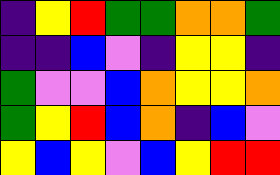[["indigo", "yellow", "red", "green", "green", "orange", "orange", "green"], ["indigo", "indigo", "blue", "violet", "indigo", "yellow", "yellow", "indigo"], ["green", "violet", "violet", "blue", "orange", "yellow", "yellow", "orange"], ["green", "yellow", "red", "blue", "orange", "indigo", "blue", "violet"], ["yellow", "blue", "yellow", "violet", "blue", "yellow", "red", "red"]]